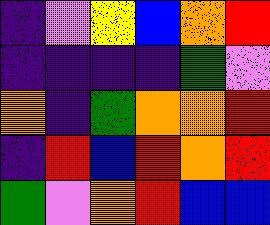[["indigo", "violet", "yellow", "blue", "orange", "red"], ["indigo", "indigo", "indigo", "indigo", "green", "violet"], ["orange", "indigo", "green", "orange", "orange", "red"], ["indigo", "red", "blue", "red", "orange", "red"], ["green", "violet", "orange", "red", "blue", "blue"]]